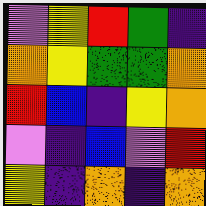[["violet", "yellow", "red", "green", "indigo"], ["orange", "yellow", "green", "green", "orange"], ["red", "blue", "indigo", "yellow", "orange"], ["violet", "indigo", "blue", "violet", "red"], ["yellow", "indigo", "orange", "indigo", "orange"]]